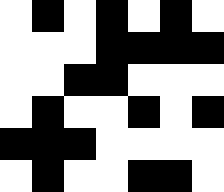[["white", "black", "white", "black", "white", "black", "white"], ["white", "white", "white", "black", "black", "black", "black"], ["white", "white", "black", "black", "white", "white", "white"], ["white", "black", "white", "white", "black", "white", "black"], ["black", "black", "black", "white", "white", "white", "white"], ["white", "black", "white", "white", "black", "black", "white"]]